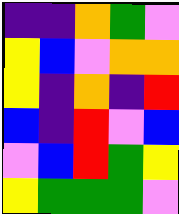[["indigo", "indigo", "orange", "green", "violet"], ["yellow", "blue", "violet", "orange", "orange"], ["yellow", "indigo", "orange", "indigo", "red"], ["blue", "indigo", "red", "violet", "blue"], ["violet", "blue", "red", "green", "yellow"], ["yellow", "green", "green", "green", "violet"]]